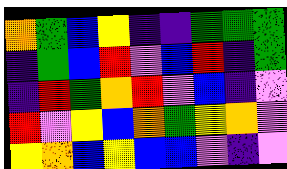[["orange", "green", "blue", "yellow", "indigo", "indigo", "green", "green", "green"], ["indigo", "green", "blue", "red", "violet", "blue", "red", "indigo", "green"], ["indigo", "red", "green", "orange", "red", "violet", "blue", "indigo", "violet"], ["red", "violet", "yellow", "blue", "orange", "green", "yellow", "orange", "violet"], ["yellow", "orange", "blue", "yellow", "blue", "blue", "violet", "indigo", "violet"]]